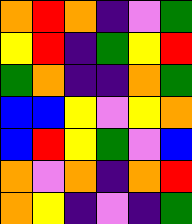[["orange", "red", "orange", "indigo", "violet", "green"], ["yellow", "red", "indigo", "green", "yellow", "red"], ["green", "orange", "indigo", "indigo", "orange", "green"], ["blue", "blue", "yellow", "violet", "yellow", "orange"], ["blue", "red", "yellow", "green", "violet", "blue"], ["orange", "violet", "orange", "indigo", "orange", "red"], ["orange", "yellow", "indigo", "violet", "indigo", "green"]]